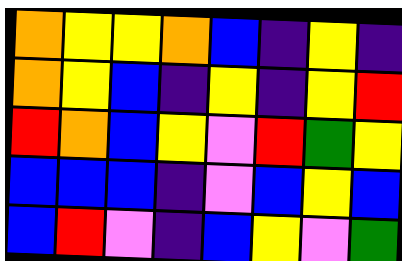[["orange", "yellow", "yellow", "orange", "blue", "indigo", "yellow", "indigo"], ["orange", "yellow", "blue", "indigo", "yellow", "indigo", "yellow", "red"], ["red", "orange", "blue", "yellow", "violet", "red", "green", "yellow"], ["blue", "blue", "blue", "indigo", "violet", "blue", "yellow", "blue"], ["blue", "red", "violet", "indigo", "blue", "yellow", "violet", "green"]]